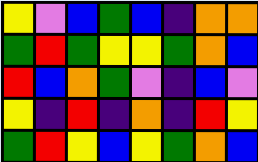[["yellow", "violet", "blue", "green", "blue", "indigo", "orange", "orange"], ["green", "red", "green", "yellow", "yellow", "green", "orange", "blue"], ["red", "blue", "orange", "green", "violet", "indigo", "blue", "violet"], ["yellow", "indigo", "red", "indigo", "orange", "indigo", "red", "yellow"], ["green", "red", "yellow", "blue", "yellow", "green", "orange", "blue"]]